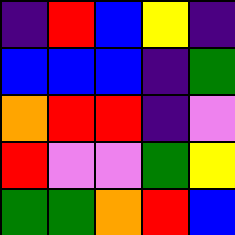[["indigo", "red", "blue", "yellow", "indigo"], ["blue", "blue", "blue", "indigo", "green"], ["orange", "red", "red", "indigo", "violet"], ["red", "violet", "violet", "green", "yellow"], ["green", "green", "orange", "red", "blue"]]